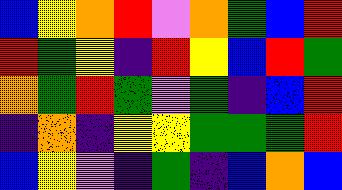[["blue", "yellow", "orange", "red", "violet", "orange", "green", "blue", "red"], ["red", "green", "yellow", "indigo", "red", "yellow", "blue", "red", "green"], ["orange", "green", "red", "green", "violet", "green", "indigo", "blue", "red"], ["indigo", "orange", "indigo", "yellow", "yellow", "green", "green", "green", "red"], ["blue", "yellow", "violet", "indigo", "green", "indigo", "blue", "orange", "blue"]]